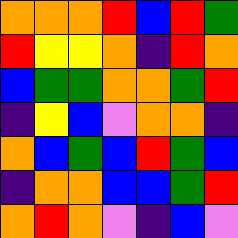[["orange", "orange", "orange", "red", "blue", "red", "green"], ["red", "yellow", "yellow", "orange", "indigo", "red", "orange"], ["blue", "green", "green", "orange", "orange", "green", "red"], ["indigo", "yellow", "blue", "violet", "orange", "orange", "indigo"], ["orange", "blue", "green", "blue", "red", "green", "blue"], ["indigo", "orange", "orange", "blue", "blue", "green", "red"], ["orange", "red", "orange", "violet", "indigo", "blue", "violet"]]